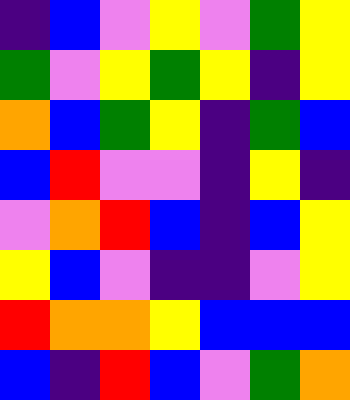[["indigo", "blue", "violet", "yellow", "violet", "green", "yellow"], ["green", "violet", "yellow", "green", "yellow", "indigo", "yellow"], ["orange", "blue", "green", "yellow", "indigo", "green", "blue"], ["blue", "red", "violet", "violet", "indigo", "yellow", "indigo"], ["violet", "orange", "red", "blue", "indigo", "blue", "yellow"], ["yellow", "blue", "violet", "indigo", "indigo", "violet", "yellow"], ["red", "orange", "orange", "yellow", "blue", "blue", "blue"], ["blue", "indigo", "red", "blue", "violet", "green", "orange"]]